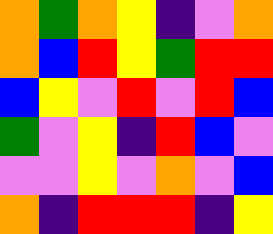[["orange", "green", "orange", "yellow", "indigo", "violet", "orange"], ["orange", "blue", "red", "yellow", "green", "red", "red"], ["blue", "yellow", "violet", "red", "violet", "red", "blue"], ["green", "violet", "yellow", "indigo", "red", "blue", "violet"], ["violet", "violet", "yellow", "violet", "orange", "violet", "blue"], ["orange", "indigo", "red", "red", "red", "indigo", "yellow"]]